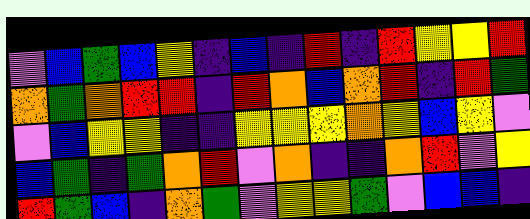[["violet", "blue", "green", "blue", "yellow", "indigo", "blue", "indigo", "red", "indigo", "red", "yellow", "yellow", "red"], ["orange", "green", "orange", "red", "red", "indigo", "red", "orange", "blue", "orange", "red", "indigo", "red", "green"], ["violet", "blue", "yellow", "yellow", "indigo", "indigo", "yellow", "yellow", "yellow", "orange", "yellow", "blue", "yellow", "violet"], ["blue", "green", "indigo", "green", "orange", "red", "violet", "orange", "indigo", "indigo", "orange", "red", "violet", "yellow"], ["red", "green", "blue", "indigo", "orange", "green", "violet", "yellow", "yellow", "green", "violet", "blue", "blue", "indigo"]]